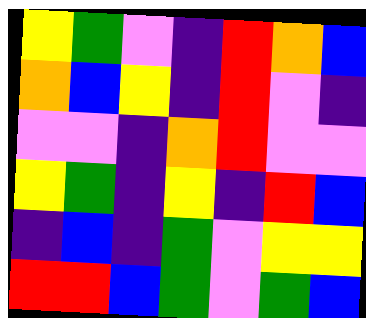[["yellow", "green", "violet", "indigo", "red", "orange", "blue"], ["orange", "blue", "yellow", "indigo", "red", "violet", "indigo"], ["violet", "violet", "indigo", "orange", "red", "violet", "violet"], ["yellow", "green", "indigo", "yellow", "indigo", "red", "blue"], ["indigo", "blue", "indigo", "green", "violet", "yellow", "yellow"], ["red", "red", "blue", "green", "violet", "green", "blue"]]